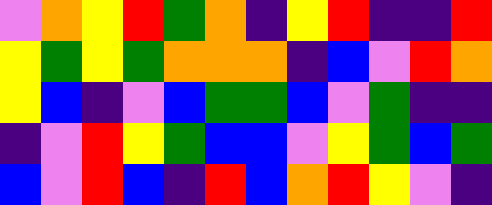[["violet", "orange", "yellow", "red", "green", "orange", "indigo", "yellow", "red", "indigo", "indigo", "red"], ["yellow", "green", "yellow", "green", "orange", "orange", "orange", "indigo", "blue", "violet", "red", "orange"], ["yellow", "blue", "indigo", "violet", "blue", "green", "green", "blue", "violet", "green", "indigo", "indigo"], ["indigo", "violet", "red", "yellow", "green", "blue", "blue", "violet", "yellow", "green", "blue", "green"], ["blue", "violet", "red", "blue", "indigo", "red", "blue", "orange", "red", "yellow", "violet", "indigo"]]